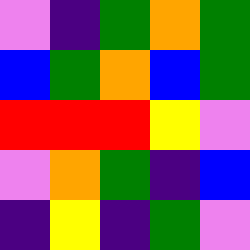[["violet", "indigo", "green", "orange", "green"], ["blue", "green", "orange", "blue", "green"], ["red", "red", "red", "yellow", "violet"], ["violet", "orange", "green", "indigo", "blue"], ["indigo", "yellow", "indigo", "green", "violet"]]